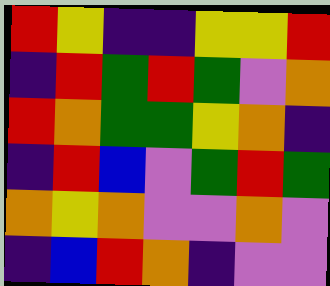[["red", "yellow", "indigo", "indigo", "yellow", "yellow", "red"], ["indigo", "red", "green", "red", "green", "violet", "orange"], ["red", "orange", "green", "green", "yellow", "orange", "indigo"], ["indigo", "red", "blue", "violet", "green", "red", "green"], ["orange", "yellow", "orange", "violet", "violet", "orange", "violet"], ["indigo", "blue", "red", "orange", "indigo", "violet", "violet"]]